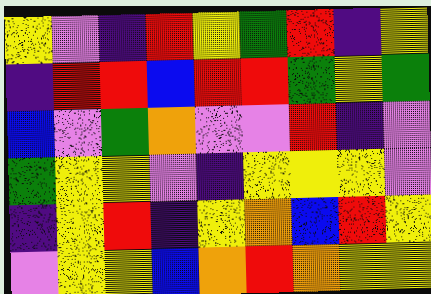[["yellow", "violet", "indigo", "red", "yellow", "green", "red", "indigo", "yellow"], ["indigo", "red", "red", "blue", "red", "red", "green", "yellow", "green"], ["blue", "violet", "green", "orange", "violet", "violet", "red", "indigo", "violet"], ["green", "yellow", "yellow", "violet", "indigo", "yellow", "yellow", "yellow", "violet"], ["indigo", "yellow", "red", "indigo", "yellow", "orange", "blue", "red", "yellow"], ["violet", "yellow", "yellow", "blue", "orange", "red", "orange", "yellow", "yellow"]]